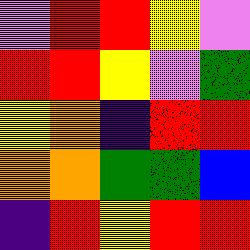[["violet", "red", "red", "yellow", "violet"], ["red", "red", "yellow", "violet", "green"], ["yellow", "orange", "indigo", "red", "red"], ["orange", "orange", "green", "green", "blue"], ["indigo", "red", "yellow", "red", "red"]]